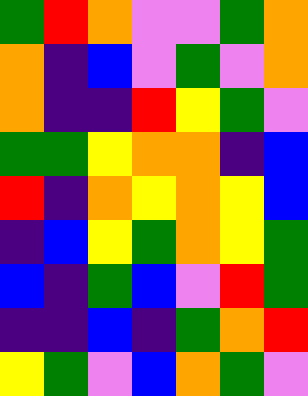[["green", "red", "orange", "violet", "violet", "green", "orange"], ["orange", "indigo", "blue", "violet", "green", "violet", "orange"], ["orange", "indigo", "indigo", "red", "yellow", "green", "violet"], ["green", "green", "yellow", "orange", "orange", "indigo", "blue"], ["red", "indigo", "orange", "yellow", "orange", "yellow", "blue"], ["indigo", "blue", "yellow", "green", "orange", "yellow", "green"], ["blue", "indigo", "green", "blue", "violet", "red", "green"], ["indigo", "indigo", "blue", "indigo", "green", "orange", "red"], ["yellow", "green", "violet", "blue", "orange", "green", "violet"]]